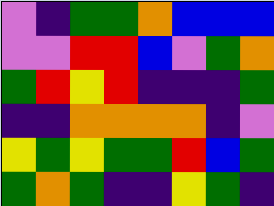[["violet", "indigo", "green", "green", "orange", "blue", "blue", "blue"], ["violet", "violet", "red", "red", "blue", "violet", "green", "orange"], ["green", "red", "yellow", "red", "indigo", "indigo", "indigo", "green"], ["indigo", "indigo", "orange", "orange", "orange", "orange", "indigo", "violet"], ["yellow", "green", "yellow", "green", "green", "red", "blue", "green"], ["green", "orange", "green", "indigo", "indigo", "yellow", "green", "indigo"]]